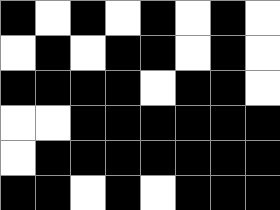[["black", "white", "black", "white", "black", "white", "black", "white"], ["white", "black", "white", "black", "black", "white", "black", "white"], ["black", "black", "black", "black", "white", "black", "black", "white"], ["white", "white", "black", "black", "black", "black", "black", "black"], ["white", "black", "black", "black", "black", "black", "black", "black"], ["black", "black", "white", "black", "white", "black", "black", "black"]]